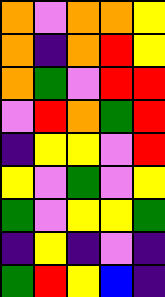[["orange", "violet", "orange", "orange", "yellow"], ["orange", "indigo", "orange", "red", "yellow"], ["orange", "green", "violet", "red", "red"], ["violet", "red", "orange", "green", "red"], ["indigo", "yellow", "yellow", "violet", "red"], ["yellow", "violet", "green", "violet", "yellow"], ["green", "violet", "yellow", "yellow", "green"], ["indigo", "yellow", "indigo", "violet", "indigo"], ["green", "red", "yellow", "blue", "indigo"]]